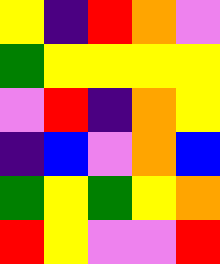[["yellow", "indigo", "red", "orange", "violet"], ["green", "yellow", "yellow", "yellow", "yellow"], ["violet", "red", "indigo", "orange", "yellow"], ["indigo", "blue", "violet", "orange", "blue"], ["green", "yellow", "green", "yellow", "orange"], ["red", "yellow", "violet", "violet", "red"]]